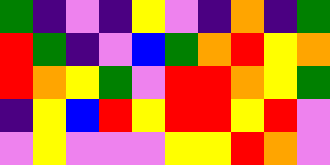[["green", "indigo", "violet", "indigo", "yellow", "violet", "indigo", "orange", "indigo", "green"], ["red", "green", "indigo", "violet", "blue", "green", "orange", "red", "yellow", "orange"], ["red", "orange", "yellow", "green", "violet", "red", "red", "orange", "yellow", "green"], ["indigo", "yellow", "blue", "red", "yellow", "red", "red", "yellow", "red", "violet"], ["violet", "yellow", "violet", "violet", "violet", "yellow", "yellow", "red", "orange", "violet"]]